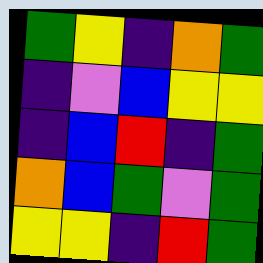[["green", "yellow", "indigo", "orange", "green"], ["indigo", "violet", "blue", "yellow", "yellow"], ["indigo", "blue", "red", "indigo", "green"], ["orange", "blue", "green", "violet", "green"], ["yellow", "yellow", "indigo", "red", "green"]]